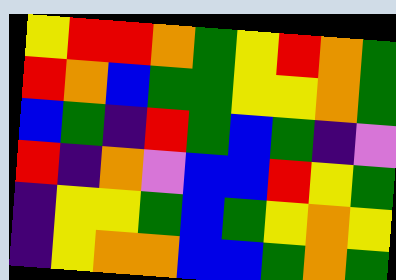[["yellow", "red", "red", "orange", "green", "yellow", "red", "orange", "green"], ["red", "orange", "blue", "green", "green", "yellow", "yellow", "orange", "green"], ["blue", "green", "indigo", "red", "green", "blue", "green", "indigo", "violet"], ["red", "indigo", "orange", "violet", "blue", "blue", "red", "yellow", "green"], ["indigo", "yellow", "yellow", "green", "blue", "green", "yellow", "orange", "yellow"], ["indigo", "yellow", "orange", "orange", "blue", "blue", "green", "orange", "green"]]